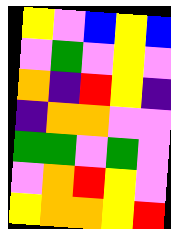[["yellow", "violet", "blue", "yellow", "blue"], ["violet", "green", "violet", "yellow", "violet"], ["orange", "indigo", "red", "yellow", "indigo"], ["indigo", "orange", "orange", "violet", "violet"], ["green", "green", "violet", "green", "violet"], ["violet", "orange", "red", "yellow", "violet"], ["yellow", "orange", "orange", "yellow", "red"]]